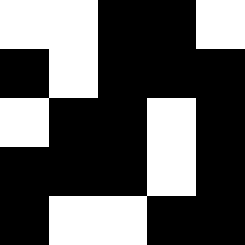[["white", "white", "black", "black", "white"], ["black", "white", "black", "black", "black"], ["white", "black", "black", "white", "black"], ["black", "black", "black", "white", "black"], ["black", "white", "white", "black", "black"]]